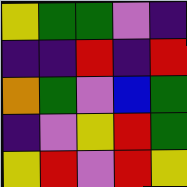[["yellow", "green", "green", "violet", "indigo"], ["indigo", "indigo", "red", "indigo", "red"], ["orange", "green", "violet", "blue", "green"], ["indigo", "violet", "yellow", "red", "green"], ["yellow", "red", "violet", "red", "yellow"]]